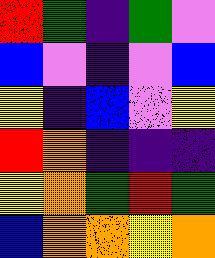[["red", "green", "indigo", "green", "violet"], ["blue", "violet", "indigo", "violet", "blue"], ["yellow", "indigo", "blue", "violet", "yellow"], ["red", "orange", "indigo", "indigo", "indigo"], ["yellow", "orange", "green", "red", "green"], ["blue", "orange", "orange", "yellow", "orange"]]